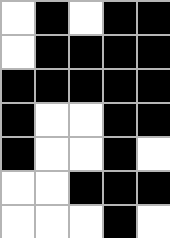[["white", "black", "white", "black", "black"], ["white", "black", "black", "black", "black"], ["black", "black", "black", "black", "black"], ["black", "white", "white", "black", "black"], ["black", "white", "white", "black", "white"], ["white", "white", "black", "black", "black"], ["white", "white", "white", "black", "white"]]